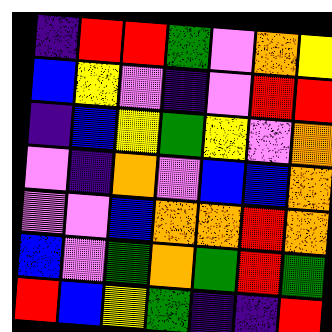[["indigo", "red", "red", "green", "violet", "orange", "yellow"], ["blue", "yellow", "violet", "indigo", "violet", "red", "red"], ["indigo", "blue", "yellow", "green", "yellow", "violet", "orange"], ["violet", "indigo", "orange", "violet", "blue", "blue", "orange"], ["violet", "violet", "blue", "orange", "orange", "red", "orange"], ["blue", "violet", "green", "orange", "green", "red", "green"], ["red", "blue", "yellow", "green", "indigo", "indigo", "red"]]